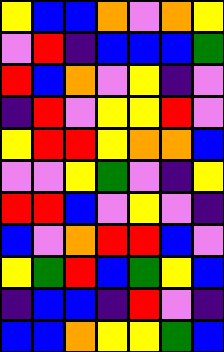[["yellow", "blue", "blue", "orange", "violet", "orange", "yellow"], ["violet", "red", "indigo", "blue", "blue", "blue", "green"], ["red", "blue", "orange", "violet", "yellow", "indigo", "violet"], ["indigo", "red", "violet", "yellow", "yellow", "red", "violet"], ["yellow", "red", "red", "yellow", "orange", "orange", "blue"], ["violet", "violet", "yellow", "green", "violet", "indigo", "yellow"], ["red", "red", "blue", "violet", "yellow", "violet", "indigo"], ["blue", "violet", "orange", "red", "red", "blue", "violet"], ["yellow", "green", "red", "blue", "green", "yellow", "blue"], ["indigo", "blue", "blue", "indigo", "red", "violet", "indigo"], ["blue", "blue", "orange", "yellow", "yellow", "green", "blue"]]